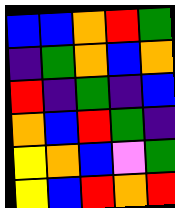[["blue", "blue", "orange", "red", "green"], ["indigo", "green", "orange", "blue", "orange"], ["red", "indigo", "green", "indigo", "blue"], ["orange", "blue", "red", "green", "indigo"], ["yellow", "orange", "blue", "violet", "green"], ["yellow", "blue", "red", "orange", "red"]]